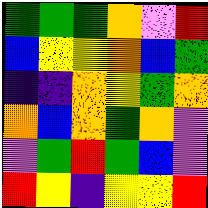[["green", "green", "green", "orange", "violet", "red"], ["blue", "yellow", "yellow", "orange", "blue", "green"], ["indigo", "indigo", "orange", "yellow", "green", "orange"], ["orange", "blue", "orange", "green", "orange", "violet"], ["violet", "green", "red", "green", "blue", "violet"], ["red", "yellow", "indigo", "yellow", "yellow", "red"]]